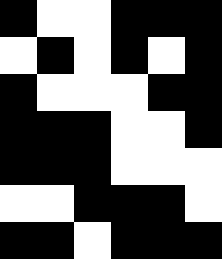[["black", "white", "white", "black", "black", "black"], ["white", "black", "white", "black", "white", "black"], ["black", "white", "white", "white", "black", "black"], ["black", "black", "black", "white", "white", "black"], ["black", "black", "black", "white", "white", "white"], ["white", "white", "black", "black", "black", "white"], ["black", "black", "white", "black", "black", "black"]]